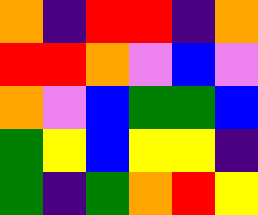[["orange", "indigo", "red", "red", "indigo", "orange"], ["red", "red", "orange", "violet", "blue", "violet"], ["orange", "violet", "blue", "green", "green", "blue"], ["green", "yellow", "blue", "yellow", "yellow", "indigo"], ["green", "indigo", "green", "orange", "red", "yellow"]]